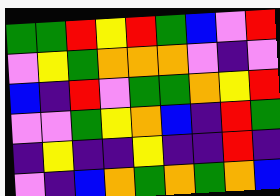[["green", "green", "red", "yellow", "red", "green", "blue", "violet", "red"], ["violet", "yellow", "green", "orange", "orange", "orange", "violet", "indigo", "violet"], ["blue", "indigo", "red", "violet", "green", "green", "orange", "yellow", "red"], ["violet", "violet", "green", "yellow", "orange", "blue", "indigo", "red", "green"], ["indigo", "yellow", "indigo", "indigo", "yellow", "indigo", "indigo", "red", "indigo"], ["violet", "indigo", "blue", "orange", "green", "orange", "green", "orange", "blue"]]